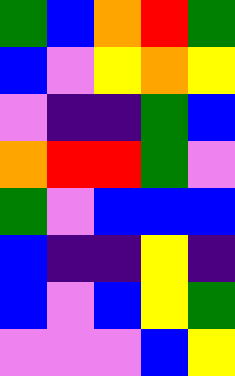[["green", "blue", "orange", "red", "green"], ["blue", "violet", "yellow", "orange", "yellow"], ["violet", "indigo", "indigo", "green", "blue"], ["orange", "red", "red", "green", "violet"], ["green", "violet", "blue", "blue", "blue"], ["blue", "indigo", "indigo", "yellow", "indigo"], ["blue", "violet", "blue", "yellow", "green"], ["violet", "violet", "violet", "blue", "yellow"]]